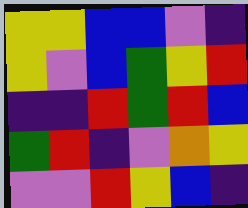[["yellow", "yellow", "blue", "blue", "violet", "indigo"], ["yellow", "violet", "blue", "green", "yellow", "red"], ["indigo", "indigo", "red", "green", "red", "blue"], ["green", "red", "indigo", "violet", "orange", "yellow"], ["violet", "violet", "red", "yellow", "blue", "indigo"]]